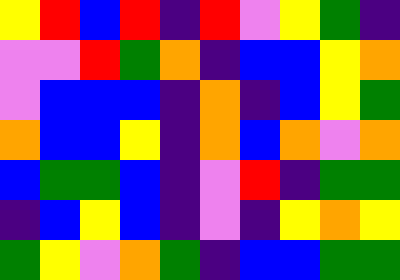[["yellow", "red", "blue", "red", "indigo", "red", "violet", "yellow", "green", "indigo"], ["violet", "violet", "red", "green", "orange", "indigo", "blue", "blue", "yellow", "orange"], ["violet", "blue", "blue", "blue", "indigo", "orange", "indigo", "blue", "yellow", "green"], ["orange", "blue", "blue", "yellow", "indigo", "orange", "blue", "orange", "violet", "orange"], ["blue", "green", "green", "blue", "indigo", "violet", "red", "indigo", "green", "green"], ["indigo", "blue", "yellow", "blue", "indigo", "violet", "indigo", "yellow", "orange", "yellow"], ["green", "yellow", "violet", "orange", "green", "indigo", "blue", "blue", "green", "green"]]